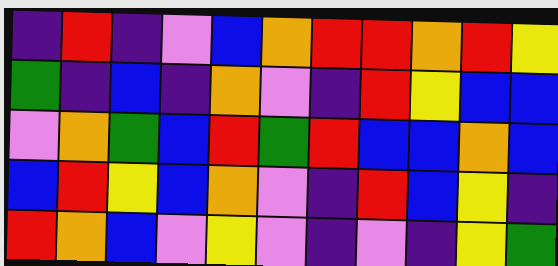[["indigo", "red", "indigo", "violet", "blue", "orange", "red", "red", "orange", "red", "yellow"], ["green", "indigo", "blue", "indigo", "orange", "violet", "indigo", "red", "yellow", "blue", "blue"], ["violet", "orange", "green", "blue", "red", "green", "red", "blue", "blue", "orange", "blue"], ["blue", "red", "yellow", "blue", "orange", "violet", "indigo", "red", "blue", "yellow", "indigo"], ["red", "orange", "blue", "violet", "yellow", "violet", "indigo", "violet", "indigo", "yellow", "green"]]